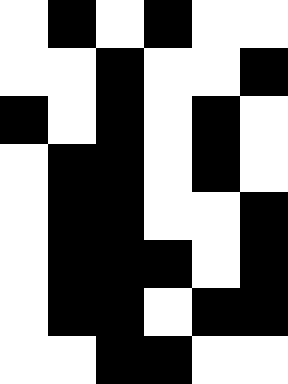[["white", "black", "white", "black", "white", "white"], ["white", "white", "black", "white", "white", "black"], ["black", "white", "black", "white", "black", "white"], ["white", "black", "black", "white", "black", "white"], ["white", "black", "black", "white", "white", "black"], ["white", "black", "black", "black", "white", "black"], ["white", "black", "black", "white", "black", "black"], ["white", "white", "black", "black", "white", "white"]]